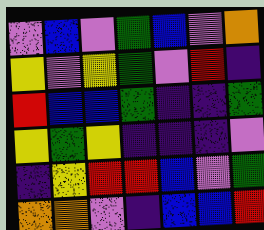[["violet", "blue", "violet", "green", "blue", "violet", "orange"], ["yellow", "violet", "yellow", "green", "violet", "red", "indigo"], ["red", "blue", "blue", "green", "indigo", "indigo", "green"], ["yellow", "green", "yellow", "indigo", "indigo", "indigo", "violet"], ["indigo", "yellow", "red", "red", "blue", "violet", "green"], ["orange", "orange", "violet", "indigo", "blue", "blue", "red"]]